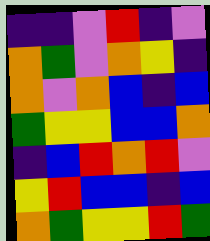[["indigo", "indigo", "violet", "red", "indigo", "violet"], ["orange", "green", "violet", "orange", "yellow", "indigo"], ["orange", "violet", "orange", "blue", "indigo", "blue"], ["green", "yellow", "yellow", "blue", "blue", "orange"], ["indigo", "blue", "red", "orange", "red", "violet"], ["yellow", "red", "blue", "blue", "indigo", "blue"], ["orange", "green", "yellow", "yellow", "red", "green"]]